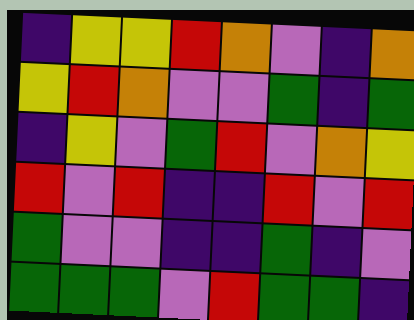[["indigo", "yellow", "yellow", "red", "orange", "violet", "indigo", "orange"], ["yellow", "red", "orange", "violet", "violet", "green", "indigo", "green"], ["indigo", "yellow", "violet", "green", "red", "violet", "orange", "yellow"], ["red", "violet", "red", "indigo", "indigo", "red", "violet", "red"], ["green", "violet", "violet", "indigo", "indigo", "green", "indigo", "violet"], ["green", "green", "green", "violet", "red", "green", "green", "indigo"]]